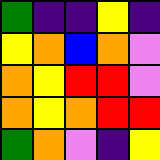[["green", "indigo", "indigo", "yellow", "indigo"], ["yellow", "orange", "blue", "orange", "violet"], ["orange", "yellow", "red", "red", "violet"], ["orange", "yellow", "orange", "red", "red"], ["green", "orange", "violet", "indigo", "yellow"]]